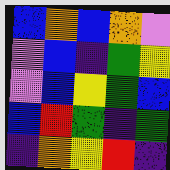[["blue", "orange", "blue", "orange", "violet"], ["violet", "blue", "indigo", "green", "yellow"], ["violet", "blue", "yellow", "green", "blue"], ["blue", "red", "green", "indigo", "green"], ["indigo", "orange", "yellow", "red", "indigo"]]